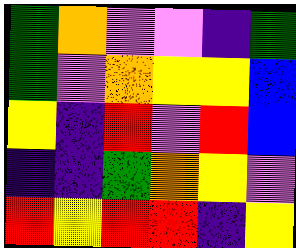[["green", "orange", "violet", "violet", "indigo", "green"], ["green", "violet", "orange", "yellow", "yellow", "blue"], ["yellow", "indigo", "red", "violet", "red", "blue"], ["indigo", "indigo", "green", "orange", "yellow", "violet"], ["red", "yellow", "red", "red", "indigo", "yellow"]]